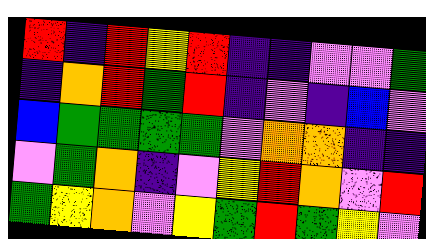[["red", "indigo", "red", "yellow", "red", "indigo", "indigo", "violet", "violet", "green"], ["indigo", "orange", "red", "green", "red", "indigo", "violet", "indigo", "blue", "violet"], ["blue", "green", "green", "green", "green", "violet", "orange", "orange", "indigo", "indigo"], ["violet", "green", "orange", "indigo", "violet", "yellow", "red", "orange", "violet", "red"], ["green", "yellow", "orange", "violet", "yellow", "green", "red", "green", "yellow", "violet"]]